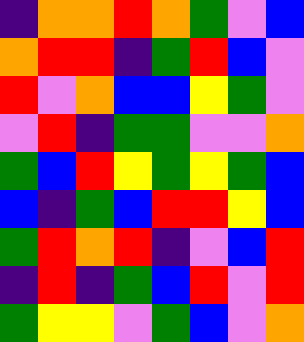[["indigo", "orange", "orange", "red", "orange", "green", "violet", "blue"], ["orange", "red", "red", "indigo", "green", "red", "blue", "violet"], ["red", "violet", "orange", "blue", "blue", "yellow", "green", "violet"], ["violet", "red", "indigo", "green", "green", "violet", "violet", "orange"], ["green", "blue", "red", "yellow", "green", "yellow", "green", "blue"], ["blue", "indigo", "green", "blue", "red", "red", "yellow", "blue"], ["green", "red", "orange", "red", "indigo", "violet", "blue", "red"], ["indigo", "red", "indigo", "green", "blue", "red", "violet", "red"], ["green", "yellow", "yellow", "violet", "green", "blue", "violet", "orange"]]